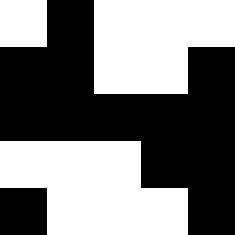[["white", "black", "white", "white", "white"], ["black", "black", "white", "white", "black"], ["black", "black", "black", "black", "black"], ["white", "white", "white", "black", "black"], ["black", "white", "white", "white", "black"]]